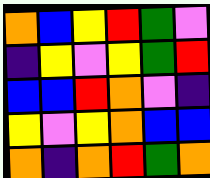[["orange", "blue", "yellow", "red", "green", "violet"], ["indigo", "yellow", "violet", "yellow", "green", "red"], ["blue", "blue", "red", "orange", "violet", "indigo"], ["yellow", "violet", "yellow", "orange", "blue", "blue"], ["orange", "indigo", "orange", "red", "green", "orange"]]